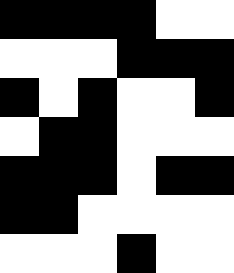[["black", "black", "black", "black", "white", "white"], ["white", "white", "white", "black", "black", "black"], ["black", "white", "black", "white", "white", "black"], ["white", "black", "black", "white", "white", "white"], ["black", "black", "black", "white", "black", "black"], ["black", "black", "white", "white", "white", "white"], ["white", "white", "white", "black", "white", "white"]]